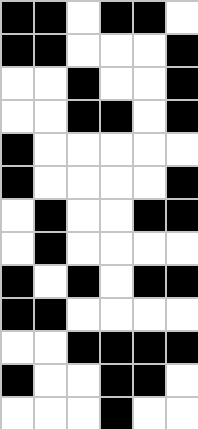[["black", "black", "white", "black", "black", "white"], ["black", "black", "white", "white", "white", "black"], ["white", "white", "black", "white", "white", "black"], ["white", "white", "black", "black", "white", "black"], ["black", "white", "white", "white", "white", "white"], ["black", "white", "white", "white", "white", "black"], ["white", "black", "white", "white", "black", "black"], ["white", "black", "white", "white", "white", "white"], ["black", "white", "black", "white", "black", "black"], ["black", "black", "white", "white", "white", "white"], ["white", "white", "black", "black", "black", "black"], ["black", "white", "white", "black", "black", "white"], ["white", "white", "white", "black", "white", "white"]]